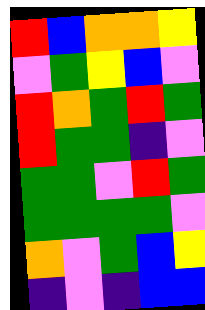[["red", "blue", "orange", "orange", "yellow"], ["violet", "green", "yellow", "blue", "violet"], ["red", "orange", "green", "red", "green"], ["red", "green", "green", "indigo", "violet"], ["green", "green", "violet", "red", "green"], ["green", "green", "green", "green", "violet"], ["orange", "violet", "green", "blue", "yellow"], ["indigo", "violet", "indigo", "blue", "blue"]]